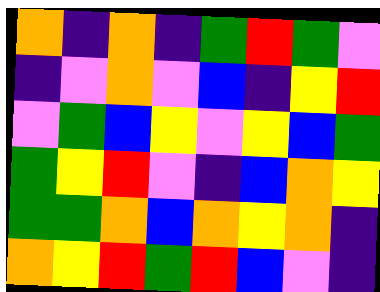[["orange", "indigo", "orange", "indigo", "green", "red", "green", "violet"], ["indigo", "violet", "orange", "violet", "blue", "indigo", "yellow", "red"], ["violet", "green", "blue", "yellow", "violet", "yellow", "blue", "green"], ["green", "yellow", "red", "violet", "indigo", "blue", "orange", "yellow"], ["green", "green", "orange", "blue", "orange", "yellow", "orange", "indigo"], ["orange", "yellow", "red", "green", "red", "blue", "violet", "indigo"]]